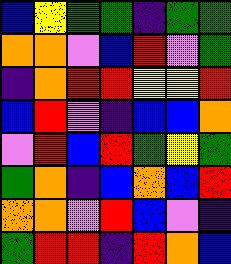[["blue", "yellow", "green", "green", "indigo", "green", "green"], ["orange", "orange", "violet", "blue", "red", "violet", "green"], ["indigo", "orange", "red", "red", "yellow", "yellow", "red"], ["blue", "red", "violet", "indigo", "blue", "blue", "orange"], ["violet", "red", "blue", "red", "green", "yellow", "green"], ["green", "orange", "indigo", "blue", "orange", "blue", "red"], ["orange", "orange", "violet", "red", "blue", "violet", "indigo"], ["green", "red", "red", "indigo", "red", "orange", "blue"]]